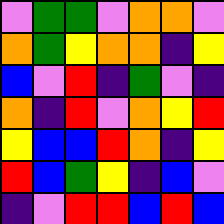[["violet", "green", "green", "violet", "orange", "orange", "violet"], ["orange", "green", "yellow", "orange", "orange", "indigo", "yellow"], ["blue", "violet", "red", "indigo", "green", "violet", "indigo"], ["orange", "indigo", "red", "violet", "orange", "yellow", "red"], ["yellow", "blue", "blue", "red", "orange", "indigo", "yellow"], ["red", "blue", "green", "yellow", "indigo", "blue", "violet"], ["indigo", "violet", "red", "red", "blue", "red", "blue"]]